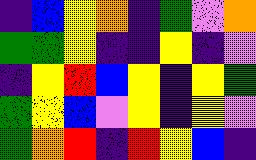[["indigo", "blue", "yellow", "orange", "indigo", "green", "violet", "orange"], ["green", "green", "yellow", "indigo", "indigo", "yellow", "indigo", "violet"], ["indigo", "yellow", "red", "blue", "yellow", "indigo", "yellow", "green"], ["green", "yellow", "blue", "violet", "yellow", "indigo", "yellow", "violet"], ["green", "orange", "red", "indigo", "red", "yellow", "blue", "indigo"]]